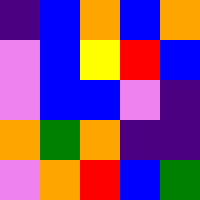[["indigo", "blue", "orange", "blue", "orange"], ["violet", "blue", "yellow", "red", "blue"], ["violet", "blue", "blue", "violet", "indigo"], ["orange", "green", "orange", "indigo", "indigo"], ["violet", "orange", "red", "blue", "green"]]